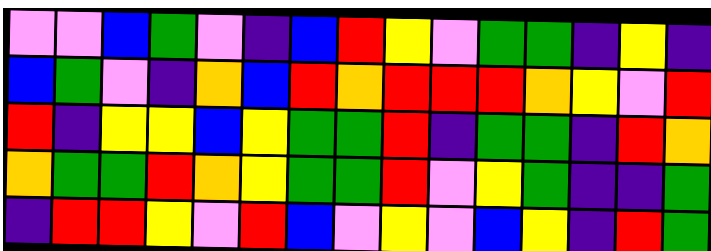[["violet", "violet", "blue", "green", "violet", "indigo", "blue", "red", "yellow", "violet", "green", "green", "indigo", "yellow", "indigo"], ["blue", "green", "violet", "indigo", "orange", "blue", "red", "orange", "red", "red", "red", "orange", "yellow", "violet", "red"], ["red", "indigo", "yellow", "yellow", "blue", "yellow", "green", "green", "red", "indigo", "green", "green", "indigo", "red", "orange"], ["orange", "green", "green", "red", "orange", "yellow", "green", "green", "red", "violet", "yellow", "green", "indigo", "indigo", "green"], ["indigo", "red", "red", "yellow", "violet", "red", "blue", "violet", "yellow", "violet", "blue", "yellow", "indigo", "red", "green"]]